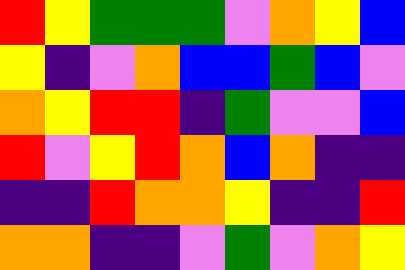[["red", "yellow", "green", "green", "green", "violet", "orange", "yellow", "blue"], ["yellow", "indigo", "violet", "orange", "blue", "blue", "green", "blue", "violet"], ["orange", "yellow", "red", "red", "indigo", "green", "violet", "violet", "blue"], ["red", "violet", "yellow", "red", "orange", "blue", "orange", "indigo", "indigo"], ["indigo", "indigo", "red", "orange", "orange", "yellow", "indigo", "indigo", "red"], ["orange", "orange", "indigo", "indigo", "violet", "green", "violet", "orange", "yellow"]]